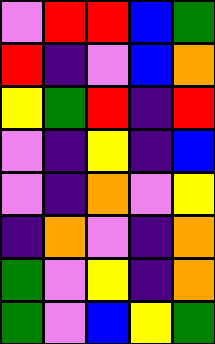[["violet", "red", "red", "blue", "green"], ["red", "indigo", "violet", "blue", "orange"], ["yellow", "green", "red", "indigo", "red"], ["violet", "indigo", "yellow", "indigo", "blue"], ["violet", "indigo", "orange", "violet", "yellow"], ["indigo", "orange", "violet", "indigo", "orange"], ["green", "violet", "yellow", "indigo", "orange"], ["green", "violet", "blue", "yellow", "green"]]